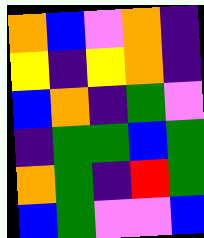[["orange", "blue", "violet", "orange", "indigo"], ["yellow", "indigo", "yellow", "orange", "indigo"], ["blue", "orange", "indigo", "green", "violet"], ["indigo", "green", "green", "blue", "green"], ["orange", "green", "indigo", "red", "green"], ["blue", "green", "violet", "violet", "blue"]]